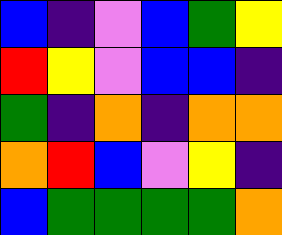[["blue", "indigo", "violet", "blue", "green", "yellow"], ["red", "yellow", "violet", "blue", "blue", "indigo"], ["green", "indigo", "orange", "indigo", "orange", "orange"], ["orange", "red", "blue", "violet", "yellow", "indigo"], ["blue", "green", "green", "green", "green", "orange"]]